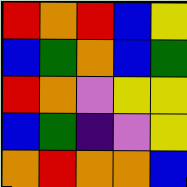[["red", "orange", "red", "blue", "yellow"], ["blue", "green", "orange", "blue", "green"], ["red", "orange", "violet", "yellow", "yellow"], ["blue", "green", "indigo", "violet", "yellow"], ["orange", "red", "orange", "orange", "blue"]]